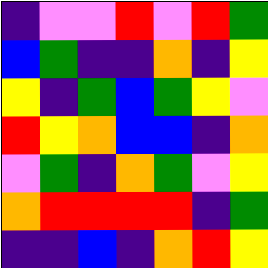[["indigo", "violet", "violet", "red", "violet", "red", "green"], ["blue", "green", "indigo", "indigo", "orange", "indigo", "yellow"], ["yellow", "indigo", "green", "blue", "green", "yellow", "violet"], ["red", "yellow", "orange", "blue", "blue", "indigo", "orange"], ["violet", "green", "indigo", "orange", "green", "violet", "yellow"], ["orange", "red", "red", "red", "red", "indigo", "green"], ["indigo", "indigo", "blue", "indigo", "orange", "red", "yellow"]]